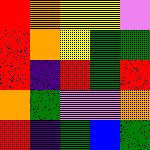[["red", "orange", "yellow", "yellow", "violet"], ["red", "orange", "yellow", "green", "green"], ["red", "indigo", "red", "green", "red"], ["orange", "green", "violet", "violet", "orange"], ["red", "indigo", "green", "blue", "green"]]